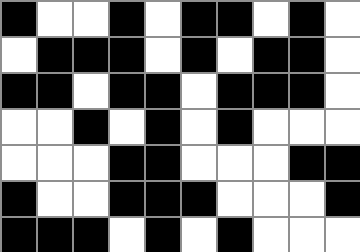[["black", "white", "white", "black", "white", "black", "black", "white", "black", "white"], ["white", "black", "black", "black", "white", "black", "white", "black", "black", "white"], ["black", "black", "white", "black", "black", "white", "black", "black", "black", "white"], ["white", "white", "black", "white", "black", "white", "black", "white", "white", "white"], ["white", "white", "white", "black", "black", "white", "white", "white", "black", "black"], ["black", "white", "white", "black", "black", "black", "white", "white", "white", "black"], ["black", "black", "black", "white", "black", "white", "black", "white", "white", "white"]]